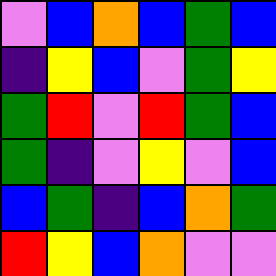[["violet", "blue", "orange", "blue", "green", "blue"], ["indigo", "yellow", "blue", "violet", "green", "yellow"], ["green", "red", "violet", "red", "green", "blue"], ["green", "indigo", "violet", "yellow", "violet", "blue"], ["blue", "green", "indigo", "blue", "orange", "green"], ["red", "yellow", "blue", "orange", "violet", "violet"]]